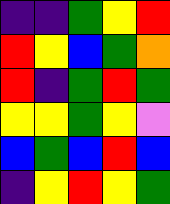[["indigo", "indigo", "green", "yellow", "red"], ["red", "yellow", "blue", "green", "orange"], ["red", "indigo", "green", "red", "green"], ["yellow", "yellow", "green", "yellow", "violet"], ["blue", "green", "blue", "red", "blue"], ["indigo", "yellow", "red", "yellow", "green"]]